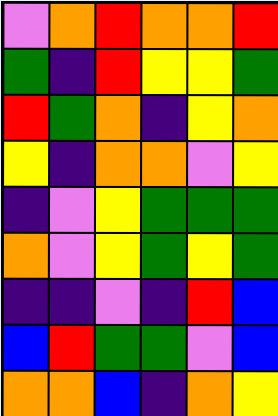[["violet", "orange", "red", "orange", "orange", "red"], ["green", "indigo", "red", "yellow", "yellow", "green"], ["red", "green", "orange", "indigo", "yellow", "orange"], ["yellow", "indigo", "orange", "orange", "violet", "yellow"], ["indigo", "violet", "yellow", "green", "green", "green"], ["orange", "violet", "yellow", "green", "yellow", "green"], ["indigo", "indigo", "violet", "indigo", "red", "blue"], ["blue", "red", "green", "green", "violet", "blue"], ["orange", "orange", "blue", "indigo", "orange", "yellow"]]